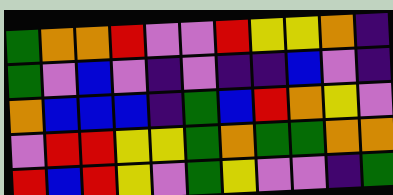[["green", "orange", "orange", "red", "violet", "violet", "red", "yellow", "yellow", "orange", "indigo"], ["green", "violet", "blue", "violet", "indigo", "violet", "indigo", "indigo", "blue", "violet", "indigo"], ["orange", "blue", "blue", "blue", "indigo", "green", "blue", "red", "orange", "yellow", "violet"], ["violet", "red", "red", "yellow", "yellow", "green", "orange", "green", "green", "orange", "orange"], ["red", "blue", "red", "yellow", "violet", "green", "yellow", "violet", "violet", "indigo", "green"]]